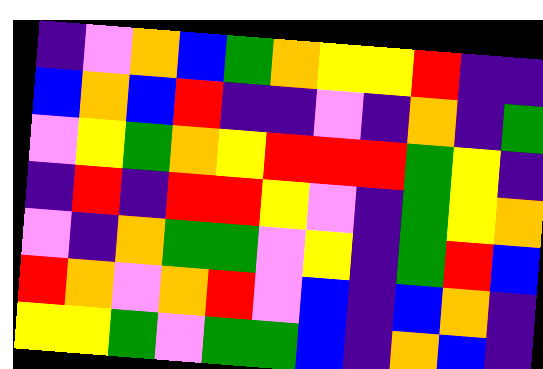[["indigo", "violet", "orange", "blue", "green", "orange", "yellow", "yellow", "red", "indigo", "indigo"], ["blue", "orange", "blue", "red", "indigo", "indigo", "violet", "indigo", "orange", "indigo", "green"], ["violet", "yellow", "green", "orange", "yellow", "red", "red", "red", "green", "yellow", "indigo"], ["indigo", "red", "indigo", "red", "red", "yellow", "violet", "indigo", "green", "yellow", "orange"], ["violet", "indigo", "orange", "green", "green", "violet", "yellow", "indigo", "green", "red", "blue"], ["red", "orange", "violet", "orange", "red", "violet", "blue", "indigo", "blue", "orange", "indigo"], ["yellow", "yellow", "green", "violet", "green", "green", "blue", "indigo", "orange", "blue", "indigo"]]